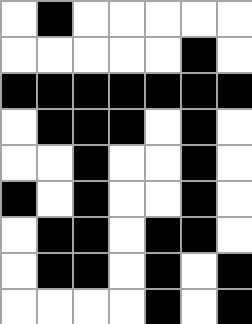[["white", "black", "white", "white", "white", "white", "white"], ["white", "white", "white", "white", "white", "black", "white"], ["black", "black", "black", "black", "black", "black", "black"], ["white", "black", "black", "black", "white", "black", "white"], ["white", "white", "black", "white", "white", "black", "white"], ["black", "white", "black", "white", "white", "black", "white"], ["white", "black", "black", "white", "black", "black", "white"], ["white", "black", "black", "white", "black", "white", "black"], ["white", "white", "white", "white", "black", "white", "black"]]